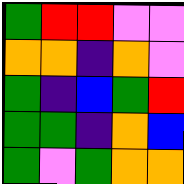[["green", "red", "red", "violet", "violet"], ["orange", "orange", "indigo", "orange", "violet"], ["green", "indigo", "blue", "green", "red"], ["green", "green", "indigo", "orange", "blue"], ["green", "violet", "green", "orange", "orange"]]